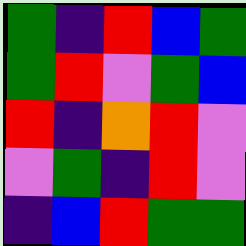[["green", "indigo", "red", "blue", "green"], ["green", "red", "violet", "green", "blue"], ["red", "indigo", "orange", "red", "violet"], ["violet", "green", "indigo", "red", "violet"], ["indigo", "blue", "red", "green", "green"]]